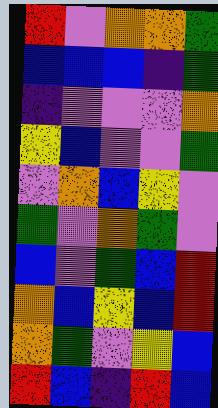[["red", "violet", "orange", "orange", "green"], ["blue", "blue", "blue", "indigo", "green"], ["indigo", "violet", "violet", "violet", "orange"], ["yellow", "blue", "violet", "violet", "green"], ["violet", "orange", "blue", "yellow", "violet"], ["green", "violet", "orange", "green", "violet"], ["blue", "violet", "green", "blue", "red"], ["orange", "blue", "yellow", "blue", "red"], ["orange", "green", "violet", "yellow", "blue"], ["red", "blue", "indigo", "red", "blue"]]